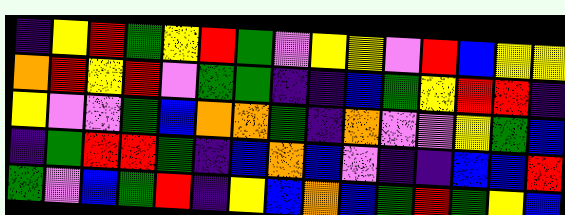[["indigo", "yellow", "red", "green", "yellow", "red", "green", "violet", "yellow", "yellow", "violet", "red", "blue", "yellow", "yellow"], ["orange", "red", "yellow", "red", "violet", "green", "green", "indigo", "indigo", "blue", "green", "yellow", "red", "red", "indigo"], ["yellow", "violet", "violet", "green", "blue", "orange", "orange", "green", "indigo", "orange", "violet", "violet", "yellow", "green", "blue"], ["indigo", "green", "red", "red", "green", "indigo", "blue", "orange", "blue", "violet", "indigo", "indigo", "blue", "blue", "red"], ["green", "violet", "blue", "green", "red", "indigo", "yellow", "blue", "orange", "blue", "green", "red", "green", "yellow", "blue"]]